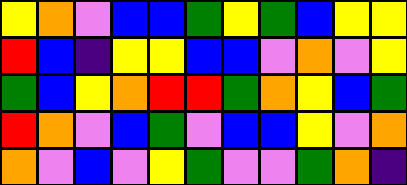[["yellow", "orange", "violet", "blue", "blue", "green", "yellow", "green", "blue", "yellow", "yellow"], ["red", "blue", "indigo", "yellow", "yellow", "blue", "blue", "violet", "orange", "violet", "yellow"], ["green", "blue", "yellow", "orange", "red", "red", "green", "orange", "yellow", "blue", "green"], ["red", "orange", "violet", "blue", "green", "violet", "blue", "blue", "yellow", "violet", "orange"], ["orange", "violet", "blue", "violet", "yellow", "green", "violet", "violet", "green", "orange", "indigo"]]